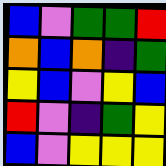[["blue", "violet", "green", "green", "red"], ["orange", "blue", "orange", "indigo", "green"], ["yellow", "blue", "violet", "yellow", "blue"], ["red", "violet", "indigo", "green", "yellow"], ["blue", "violet", "yellow", "yellow", "yellow"]]